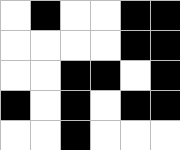[["white", "black", "white", "white", "black", "black"], ["white", "white", "white", "white", "black", "black"], ["white", "white", "black", "black", "white", "black"], ["black", "white", "black", "white", "black", "black"], ["white", "white", "black", "white", "white", "white"]]